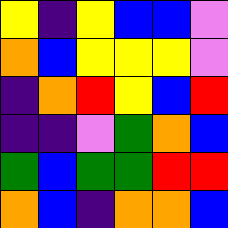[["yellow", "indigo", "yellow", "blue", "blue", "violet"], ["orange", "blue", "yellow", "yellow", "yellow", "violet"], ["indigo", "orange", "red", "yellow", "blue", "red"], ["indigo", "indigo", "violet", "green", "orange", "blue"], ["green", "blue", "green", "green", "red", "red"], ["orange", "blue", "indigo", "orange", "orange", "blue"]]